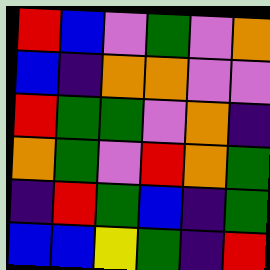[["red", "blue", "violet", "green", "violet", "orange"], ["blue", "indigo", "orange", "orange", "violet", "violet"], ["red", "green", "green", "violet", "orange", "indigo"], ["orange", "green", "violet", "red", "orange", "green"], ["indigo", "red", "green", "blue", "indigo", "green"], ["blue", "blue", "yellow", "green", "indigo", "red"]]